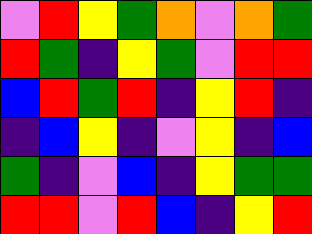[["violet", "red", "yellow", "green", "orange", "violet", "orange", "green"], ["red", "green", "indigo", "yellow", "green", "violet", "red", "red"], ["blue", "red", "green", "red", "indigo", "yellow", "red", "indigo"], ["indigo", "blue", "yellow", "indigo", "violet", "yellow", "indigo", "blue"], ["green", "indigo", "violet", "blue", "indigo", "yellow", "green", "green"], ["red", "red", "violet", "red", "blue", "indigo", "yellow", "red"]]